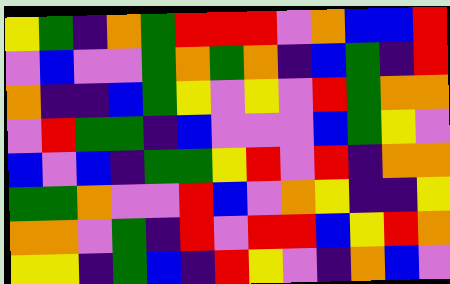[["yellow", "green", "indigo", "orange", "green", "red", "red", "red", "violet", "orange", "blue", "blue", "red"], ["violet", "blue", "violet", "violet", "green", "orange", "green", "orange", "indigo", "blue", "green", "indigo", "red"], ["orange", "indigo", "indigo", "blue", "green", "yellow", "violet", "yellow", "violet", "red", "green", "orange", "orange"], ["violet", "red", "green", "green", "indigo", "blue", "violet", "violet", "violet", "blue", "green", "yellow", "violet"], ["blue", "violet", "blue", "indigo", "green", "green", "yellow", "red", "violet", "red", "indigo", "orange", "orange"], ["green", "green", "orange", "violet", "violet", "red", "blue", "violet", "orange", "yellow", "indigo", "indigo", "yellow"], ["orange", "orange", "violet", "green", "indigo", "red", "violet", "red", "red", "blue", "yellow", "red", "orange"], ["yellow", "yellow", "indigo", "green", "blue", "indigo", "red", "yellow", "violet", "indigo", "orange", "blue", "violet"]]